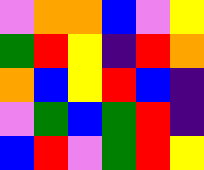[["violet", "orange", "orange", "blue", "violet", "yellow"], ["green", "red", "yellow", "indigo", "red", "orange"], ["orange", "blue", "yellow", "red", "blue", "indigo"], ["violet", "green", "blue", "green", "red", "indigo"], ["blue", "red", "violet", "green", "red", "yellow"]]